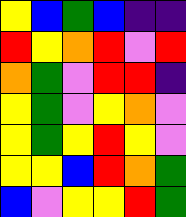[["yellow", "blue", "green", "blue", "indigo", "indigo"], ["red", "yellow", "orange", "red", "violet", "red"], ["orange", "green", "violet", "red", "red", "indigo"], ["yellow", "green", "violet", "yellow", "orange", "violet"], ["yellow", "green", "yellow", "red", "yellow", "violet"], ["yellow", "yellow", "blue", "red", "orange", "green"], ["blue", "violet", "yellow", "yellow", "red", "green"]]